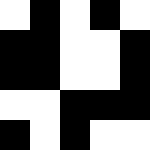[["white", "black", "white", "black", "white"], ["black", "black", "white", "white", "black"], ["black", "black", "white", "white", "black"], ["white", "white", "black", "black", "black"], ["black", "white", "black", "white", "white"]]